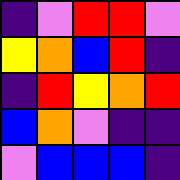[["indigo", "violet", "red", "red", "violet"], ["yellow", "orange", "blue", "red", "indigo"], ["indigo", "red", "yellow", "orange", "red"], ["blue", "orange", "violet", "indigo", "indigo"], ["violet", "blue", "blue", "blue", "indigo"]]